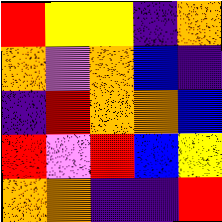[["red", "yellow", "yellow", "indigo", "orange"], ["orange", "violet", "orange", "blue", "indigo"], ["indigo", "red", "orange", "orange", "blue"], ["red", "violet", "red", "blue", "yellow"], ["orange", "orange", "indigo", "indigo", "red"]]